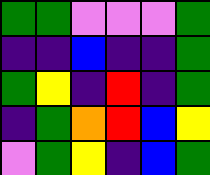[["green", "green", "violet", "violet", "violet", "green"], ["indigo", "indigo", "blue", "indigo", "indigo", "green"], ["green", "yellow", "indigo", "red", "indigo", "green"], ["indigo", "green", "orange", "red", "blue", "yellow"], ["violet", "green", "yellow", "indigo", "blue", "green"]]